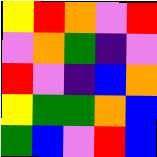[["yellow", "red", "orange", "violet", "red"], ["violet", "orange", "green", "indigo", "violet"], ["red", "violet", "indigo", "blue", "orange"], ["yellow", "green", "green", "orange", "blue"], ["green", "blue", "violet", "red", "blue"]]